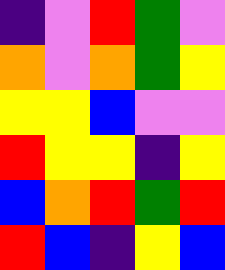[["indigo", "violet", "red", "green", "violet"], ["orange", "violet", "orange", "green", "yellow"], ["yellow", "yellow", "blue", "violet", "violet"], ["red", "yellow", "yellow", "indigo", "yellow"], ["blue", "orange", "red", "green", "red"], ["red", "blue", "indigo", "yellow", "blue"]]